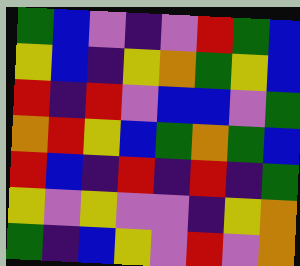[["green", "blue", "violet", "indigo", "violet", "red", "green", "blue"], ["yellow", "blue", "indigo", "yellow", "orange", "green", "yellow", "blue"], ["red", "indigo", "red", "violet", "blue", "blue", "violet", "green"], ["orange", "red", "yellow", "blue", "green", "orange", "green", "blue"], ["red", "blue", "indigo", "red", "indigo", "red", "indigo", "green"], ["yellow", "violet", "yellow", "violet", "violet", "indigo", "yellow", "orange"], ["green", "indigo", "blue", "yellow", "violet", "red", "violet", "orange"]]